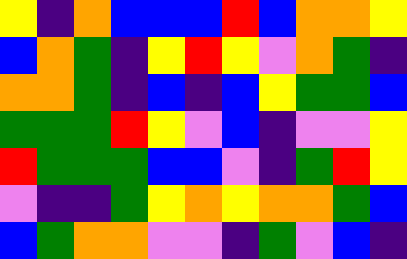[["yellow", "indigo", "orange", "blue", "blue", "blue", "red", "blue", "orange", "orange", "yellow"], ["blue", "orange", "green", "indigo", "yellow", "red", "yellow", "violet", "orange", "green", "indigo"], ["orange", "orange", "green", "indigo", "blue", "indigo", "blue", "yellow", "green", "green", "blue"], ["green", "green", "green", "red", "yellow", "violet", "blue", "indigo", "violet", "violet", "yellow"], ["red", "green", "green", "green", "blue", "blue", "violet", "indigo", "green", "red", "yellow"], ["violet", "indigo", "indigo", "green", "yellow", "orange", "yellow", "orange", "orange", "green", "blue"], ["blue", "green", "orange", "orange", "violet", "violet", "indigo", "green", "violet", "blue", "indigo"]]